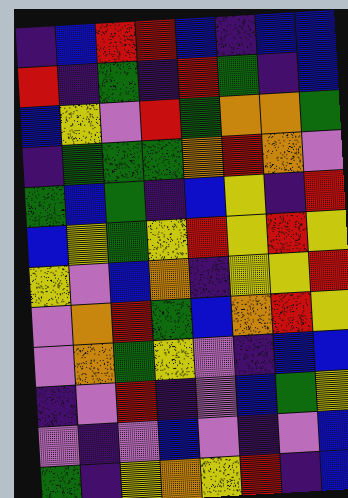[["indigo", "blue", "red", "red", "blue", "indigo", "blue", "blue"], ["red", "indigo", "green", "indigo", "red", "green", "indigo", "blue"], ["blue", "yellow", "violet", "red", "green", "orange", "orange", "green"], ["indigo", "green", "green", "green", "orange", "red", "orange", "violet"], ["green", "blue", "green", "indigo", "blue", "yellow", "indigo", "red"], ["blue", "yellow", "green", "yellow", "red", "yellow", "red", "yellow"], ["yellow", "violet", "blue", "orange", "indigo", "yellow", "yellow", "red"], ["violet", "orange", "red", "green", "blue", "orange", "red", "yellow"], ["violet", "orange", "green", "yellow", "violet", "indigo", "blue", "blue"], ["indigo", "violet", "red", "indigo", "violet", "blue", "green", "yellow"], ["violet", "indigo", "violet", "blue", "violet", "indigo", "violet", "blue"], ["green", "indigo", "yellow", "orange", "yellow", "red", "indigo", "blue"]]